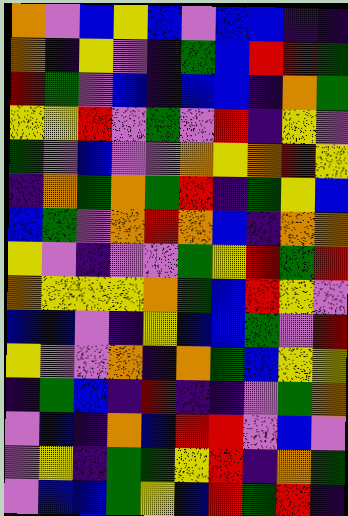[["orange", "violet", "blue", "yellow", "blue", "violet", "blue", "blue", "indigo", "indigo"], ["orange", "indigo", "yellow", "violet", "indigo", "green", "blue", "red", "red", "green"], ["red", "green", "violet", "blue", "indigo", "blue", "blue", "indigo", "orange", "green"], ["yellow", "yellow", "red", "violet", "green", "violet", "red", "indigo", "yellow", "violet"], ["green", "violet", "blue", "violet", "violet", "orange", "yellow", "orange", "red", "yellow"], ["indigo", "orange", "green", "orange", "green", "red", "indigo", "green", "yellow", "blue"], ["blue", "green", "violet", "orange", "red", "orange", "blue", "indigo", "orange", "orange"], ["yellow", "violet", "indigo", "violet", "violet", "green", "yellow", "red", "green", "red"], ["orange", "yellow", "yellow", "yellow", "orange", "green", "blue", "red", "yellow", "violet"], ["blue", "blue", "violet", "indigo", "yellow", "blue", "blue", "green", "violet", "red"], ["yellow", "violet", "violet", "orange", "indigo", "orange", "green", "blue", "yellow", "yellow"], ["indigo", "green", "blue", "indigo", "red", "indigo", "indigo", "violet", "green", "orange"], ["violet", "blue", "indigo", "orange", "blue", "red", "red", "violet", "blue", "violet"], ["violet", "yellow", "indigo", "green", "green", "yellow", "red", "indigo", "orange", "green"], ["violet", "blue", "blue", "green", "yellow", "blue", "red", "green", "red", "indigo"]]